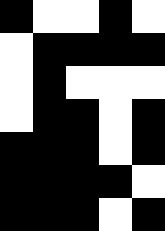[["black", "white", "white", "black", "white"], ["white", "black", "black", "black", "black"], ["white", "black", "white", "white", "white"], ["white", "black", "black", "white", "black"], ["black", "black", "black", "white", "black"], ["black", "black", "black", "black", "white"], ["black", "black", "black", "white", "black"]]